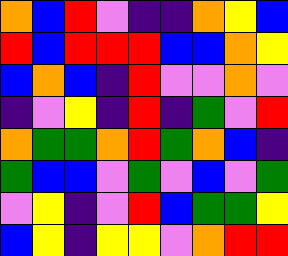[["orange", "blue", "red", "violet", "indigo", "indigo", "orange", "yellow", "blue"], ["red", "blue", "red", "red", "red", "blue", "blue", "orange", "yellow"], ["blue", "orange", "blue", "indigo", "red", "violet", "violet", "orange", "violet"], ["indigo", "violet", "yellow", "indigo", "red", "indigo", "green", "violet", "red"], ["orange", "green", "green", "orange", "red", "green", "orange", "blue", "indigo"], ["green", "blue", "blue", "violet", "green", "violet", "blue", "violet", "green"], ["violet", "yellow", "indigo", "violet", "red", "blue", "green", "green", "yellow"], ["blue", "yellow", "indigo", "yellow", "yellow", "violet", "orange", "red", "red"]]